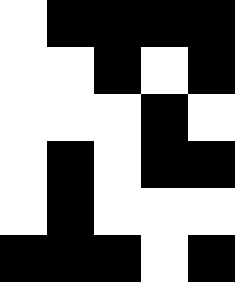[["white", "black", "black", "black", "black"], ["white", "white", "black", "white", "black"], ["white", "white", "white", "black", "white"], ["white", "black", "white", "black", "black"], ["white", "black", "white", "white", "white"], ["black", "black", "black", "white", "black"]]